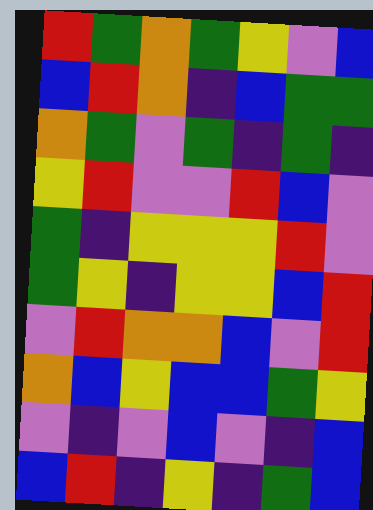[["red", "green", "orange", "green", "yellow", "violet", "blue"], ["blue", "red", "orange", "indigo", "blue", "green", "green"], ["orange", "green", "violet", "green", "indigo", "green", "indigo"], ["yellow", "red", "violet", "violet", "red", "blue", "violet"], ["green", "indigo", "yellow", "yellow", "yellow", "red", "violet"], ["green", "yellow", "indigo", "yellow", "yellow", "blue", "red"], ["violet", "red", "orange", "orange", "blue", "violet", "red"], ["orange", "blue", "yellow", "blue", "blue", "green", "yellow"], ["violet", "indigo", "violet", "blue", "violet", "indigo", "blue"], ["blue", "red", "indigo", "yellow", "indigo", "green", "blue"]]